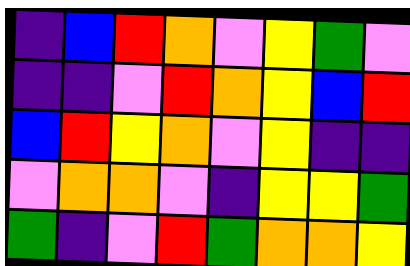[["indigo", "blue", "red", "orange", "violet", "yellow", "green", "violet"], ["indigo", "indigo", "violet", "red", "orange", "yellow", "blue", "red"], ["blue", "red", "yellow", "orange", "violet", "yellow", "indigo", "indigo"], ["violet", "orange", "orange", "violet", "indigo", "yellow", "yellow", "green"], ["green", "indigo", "violet", "red", "green", "orange", "orange", "yellow"]]